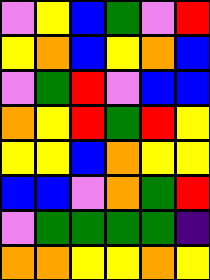[["violet", "yellow", "blue", "green", "violet", "red"], ["yellow", "orange", "blue", "yellow", "orange", "blue"], ["violet", "green", "red", "violet", "blue", "blue"], ["orange", "yellow", "red", "green", "red", "yellow"], ["yellow", "yellow", "blue", "orange", "yellow", "yellow"], ["blue", "blue", "violet", "orange", "green", "red"], ["violet", "green", "green", "green", "green", "indigo"], ["orange", "orange", "yellow", "yellow", "orange", "yellow"]]